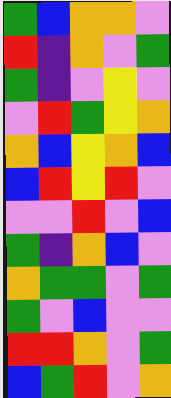[["green", "blue", "orange", "orange", "violet"], ["red", "indigo", "orange", "violet", "green"], ["green", "indigo", "violet", "yellow", "violet"], ["violet", "red", "green", "yellow", "orange"], ["orange", "blue", "yellow", "orange", "blue"], ["blue", "red", "yellow", "red", "violet"], ["violet", "violet", "red", "violet", "blue"], ["green", "indigo", "orange", "blue", "violet"], ["orange", "green", "green", "violet", "green"], ["green", "violet", "blue", "violet", "violet"], ["red", "red", "orange", "violet", "green"], ["blue", "green", "red", "violet", "orange"]]